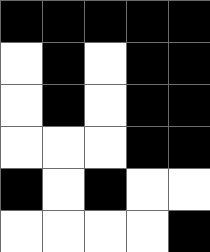[["black", "black", "black", "black", "black"], ["white", "black", "white", "black", "black"], ["white", "black", "white", "black", "black"], ["white", "white", "white", "black", "black"], ["black", "white", "black", "white", "white"], ["white", "white", "white", "white", "black"]]